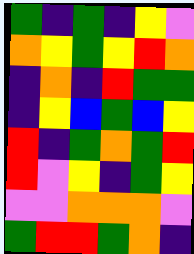[["green", "indigo", "green", "indigo", "yellow", "violet"], ["orange", "yellow", "green", "yellow", "red", "orange"], ["indigo", "orange", "indigo", "red", "green", "green"], ["indigo", "yellow", "blue", "green", "blue", "yellow"], ["red", "indigo", "green", "orange", "green", "red"], ["red", "violet", "yellow", "indigo", "green", "yellow"], ["violet", "violet", "orange", "orange", "orange", "violet"], ["green", "red", "red", "green", "orange", "indigo"]]